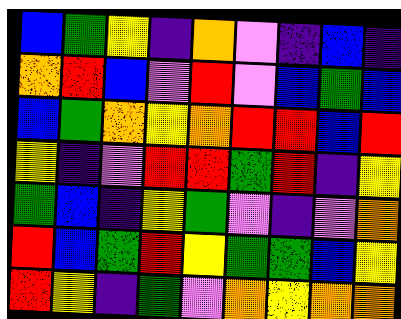[["blue", "green", "yellow", "indigo", "orange", "violet", "indigo", "blue", "indigo"], ["orange", "red", "blue", "violet", "red", "violet", "blue", "green", "blue"], ["blue", "green", "orange", "yellow", "orange", "red", "red", "blue", "red"], ["yellow", "indigo", "violet", "red", "red", "green", "red", "indigo", "yellow"], ["green", "blue", "indigo", "yellow", "green", "violet", "indigo", "violet", "orange"], ["red", "blue", "green", "red", "yellow", "green", "green", "blue", "yellow"], ["red", "yellow", "indigo", "green", "violet", "orange", "yellow", "orange", "orange"]]